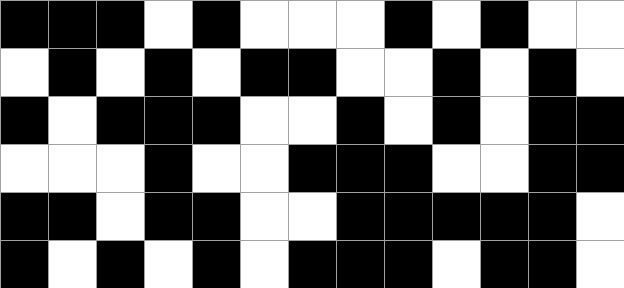[["black", "black", "black", "white", "black", "white", "white", "white", "black", "white", "black", "white", "white"], ["white", "black", "white", "black", "white", "black", "black", "white", "white", "black", "white", "black", "white"], ["black", "white", "black", "black", "black", "white", "white", "black", "white", "black", "white", "black", "black"], ["white", "white", "white", "black", "white", "white", "black", "black", "black", "white", "white", "black", "black"], ["black", "black", "white", "black", "black", "white", "white", "black", "black", "black", "black", "black", "white"], ["black", "white", "black", "white", "black", "white", "black", "black", "black", "white", "black", "black", "white"]]